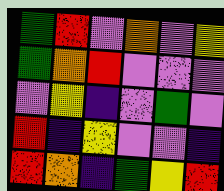[["green", "red", "violet", "orange", "violet", "yellow"], ["green", "orange", "red", "violet", "violet", "violet"], ["violet", "yellow", "indigo", "violet", "green", "violet"], ["red", "indigo", "yellow", "violet", "violet", "indigo"], ["red", "orange", "indigo", "green", "yellow", "red"]]